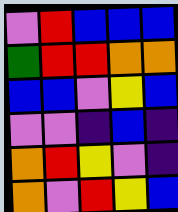[["violet", "red", "blue", "blue", "blue"], ["green", "red", "red", "orange", "orange"], ["blue", "blue", "violet", "yellow", "blue"], ["violet", "violet", "indigo", "blue", "indigo"], ["orange", "red", "yellow", "violet", "indigo"], ["orange", "violet", "red", "yellow", "blue"]]